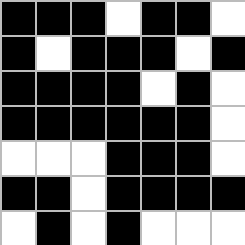[["black", "black", "black", "white", "black", "black", "white"], ["black", "white", "black", "black", "black", "white", "black"], ["black", "black", "black", "black", "white", "black", "white"], ["black", "black", "black", "black", "black", "black", "white"], ["white", "white", "white", "black", "black", "black", "white"], ["black", "black", "white", "black", "black", "black", "black"], ["white", "black", "white", "black", "white", "white", "white"]]